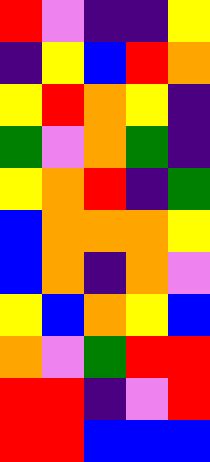[["red", "violet", "indigo", "indigo", "yellow"], ["indigo", "yellow", "blue", "red", "orange"], ["yellow", "red", "orange", "yellow", "indigo"], ["green", "violet", "orange", "green", "indigo"], ["yellow", "orange", "red", "indigo", "green"], ["blue", "orange", "orange", "orange", "yellow"], ["blue", "orange", "indigo", "orange", "violet"], ["yellow", "blue", "orange", "yellow", "blue"], ["orange", "violet", "green", "red", "red"], ["red", "red", "indigo", "violet", "red"], ["red", "red", "blue", "blue", "blue"]]